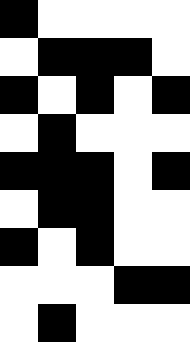[["black", "white", "white", "white", "white"], ["white", "black", "black", "black", "white"], ["black", "white", "black", "white", "black"], ["white", "black", "white", "white", "white"], ["black", "black", "black", "white", "black"], ["white", "black", "black", "white", "white"], ["black", "white", "black", "white", "white"], ["white", "white", "white", "black", "black"], ["white", "black", "white", "white", "white"]]